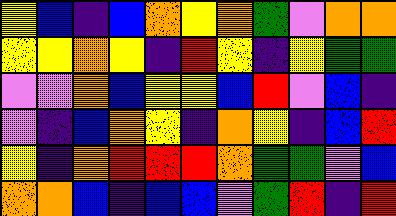[["yellow", "blue", "indigo", "blue", "orange", "yellow", "orange", "green", "violet", "orange", "orange"], ["yellow", "yellow", "orange", "yellow", "indigo", "red", "yellow", "indigo", "yellow", "green", "green"], ["violet", "violet", "orange", "blue", "yellow", "yellow", "blue", "red", "violet", "blue", "indigo"], ["violet", "indigo", "blue", "orange", "yellow", "indigo", "orange", "yellow", "indigo", "blue", "red"], ["yellow", "indigo", "orange", "red", "red", "red", "orange", "green", "green", "violet", "blue"], ["orange", "orange", "blue", "indigo", "blue", "blue", "violet", "green", "red", "indigo", "red"]]